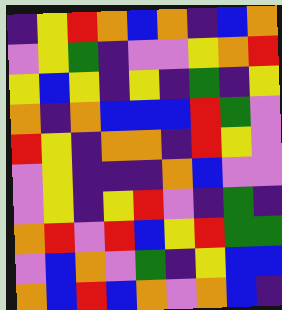[["indigo", "yellow", "red", "orange", "blue", "orange", "indigo", "blue", "orange"], ["violet", "yellow", "green", "indigo", "violet", "violet", "yellow", "orange", "red"], ["yellow", "blue", "yellow", "indigo", "yellow", "indigo", "green", "indigo", "yellow"], ["orange", "indigo", "orange", "blue", "blue", "blue", "red", "green", "violet"], ["red", "yellow", "indigo", "orange", "orange", "indigo", "red", "yellow", "violet"], ["violet", "yellow", "indigo", "indigo", "indigo", "orange", "blue", "violet", "violet"], ["violet", "yellow", "indigo", "yellow", "red", "violet", "indigo", "green", "indigo"], ["orange", "red", "violet", "red", "blue", "yellow", "red", "green", "green"], ["violet", "blue", "orange", "violet", "green", "indigo", "yellow", "blue", "blue"], ["orange", "blue", "red", "blue", "orange", "violet", "orange", "blue", "indigo"]]